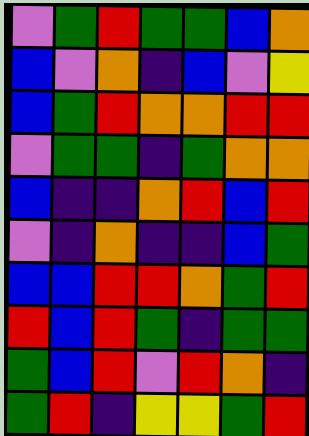[["violet", "green", "red", "green", "green", "blue", "orange"], ["blue", "violet", "orange", "indigo", "blue", "violet", "yellow"], ["blue", "green", "red", "orange", "orange", "red", "red"], ["violet", "green", "green", "indigo", "green", "orange", "orange"], ["blue", "indigo", "indigo", "orange", "red", "blue", "red"], ["violet", "indigo", "orange", "indigo", "indigo", "blue", "green"], ["blue", "blue", "red", "red", "orange", "green", "red"], ["red", "blue", "red", "green", "indigo", "green", "green"], ["green", "blue", "red", "violet", "red", "orange", "indigo"], ["green", "red", "indigo", "yellow", "yellow", "green", "red"]]